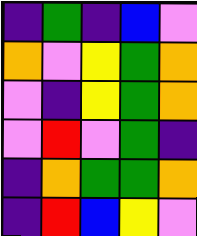[["indigo", "green", "indigo", "blue", "violet"], ["orange", "violet", "yellow", "green", "orange"], ["violet", "indigo", "yellow", "green", "orange"], ["violet", "red", "violet", "green", "indigo"], ["indigo", "orange", "green", "green", "orange"], ["indigo", "red", "blue", "yellow", "violet"]]